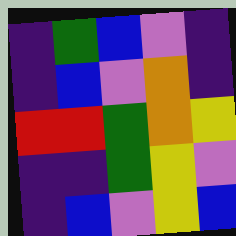[["indigo", "green", "blue", "violet", "indigo"], ["indigo", "blue", "violet", "orange", "indigo"], ["red", "red", "green", "orange", "yellow"], ["indigo", "indigo", "green", "yellow", "violet"], ["indigo", "blue", "violet", "yellow", "blue"]]